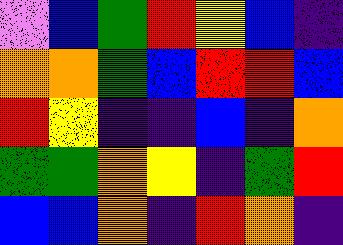[["violet", "blue", "green", "red", "yellow", "blue", "indigo"], ["orange", "orange", "green", "blue", "red", "red", "blue"], ["red", "yellow", "indigo", "indigo", "blue", "indigo", "orange"], ["green", "green", "orange", "yellow", "indigo", "green", "red"], ["blue", "blue", "orange", "indigo", "red", "orange", "indigo"]]